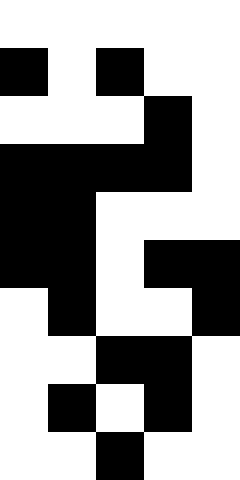[["white", "white", "white", "white", "white"], ["black", "white", "black", "white", "white"], ["white", "white", "white", "black", "white"], ["black", "black", "black", "black", "white"], ["black", "black", "white", "white", "white"], ["black", "black", "white", "black", "black"], ["white", "black", "white", "white", "black"], ["white", "white", "black", "black", "white"], ["white", "black", "white", "black", "white"], ["white", "white", "black", "white", "white"]]